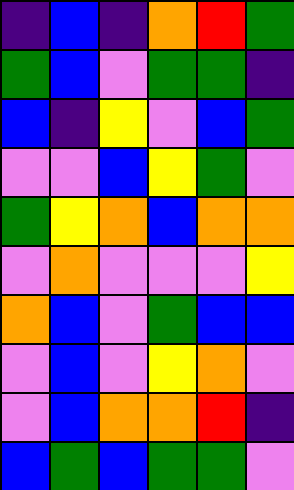[["indigo", "blue", "indigo", "orange", "red", "green"], ["green", "blue", "violet", "green", "green", "indigo"], ["blue", "indigo", "yellow", "violet", "blue", "green"], ["violet", "violet", "blue", "yellow", "green", "violet"], ["green", "yellow", "orange", "blue", "orange", "orange"], ["violet", "orange", "violet", "violet", "violet", "yellow"], ["orange", "blue", "violet", "green", "blue", "blue"], ["violet", "blue", "violet", "yellow", "orange", "violet"], ["violet", "blue", "orange", "orange", "red", "indigo"], ["blue", "green", "blue", "green", "green", "violet"]]